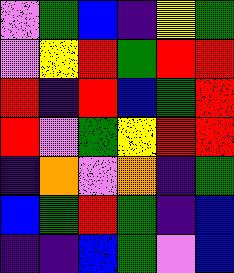[["violet", "green", "blue", "indigo", "yellow", "green"], ["violet", "yellow", "red", "green", "red", "red"], ["red", "indigo", "red", "blue", "green", "red"], ["red", "violet", "green", "yellow", "red", "red"], ["indigo", "orange", "violet", "orange", "indigo", "green"], ["blue", "green", "red", "green", "indigo", "blue"], ["indigo", "indigo", "blue", "green", "violet", "blue"]]